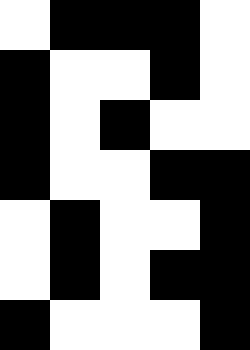[["white", "black", "black", "black", "white"], ["black", "white", "white", "black", "white"], ["black", "white", "black", "white", "white"], ["black", "white", "white", "black", "black"], ["white", "black", "white", "white", "black"], ["white", "black", "white", "black", "black"], ["black", "white", "white", "white", "black"]]